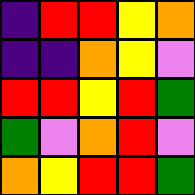[["indigo", "red", "red", "yellow", "orange"], ["indigo", "indigo", "orange", "yellow", "violet"], ["red", "red", "yellow", "red", "green"], ["green", "violet", "orange", "red", "violet"], ["orange", "yellow", "red", "red", "green"]]